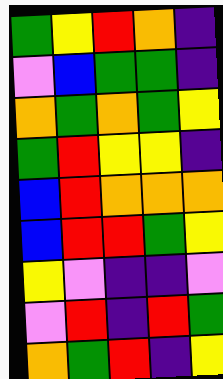[["green", "yellow", "red", "orange", "indigo"], ["violet", "blue", "green", "green", "indigo"], ["orange", "green", "orange", "green", "yellow"], ["green", "red", "yellow", "yellow", "indigo"], ["blue", "red", "orange", "orange", "orange"], ["blue", "red", "red", "green", "yellow"], ["yellow", "violet", "indigo", "indigo", "violet"], ["violet", "red", "indigo", "red", "green"], ["orange", "green", "red", "indigo", "yellow"]]